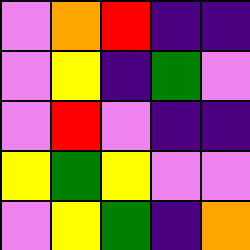[["violet", "orange", "red", "indigo", "indigo"], ["violet", "yellow", "indigo", "green", "violet"], ["violet", "red", "violet", "indigo", "indigo"], ["yellow", "green", "yellow", "violet", "violet"], ["violet", "yellow", "green", "indigo", "orange"]]